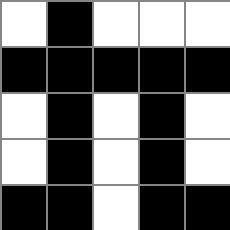[["white", "black", "white", "white", "white"], ["black", "black", "black", "black", "black"], ["white", "black", "white", "black", "white"], ["white", "black", "white", "black", "white"], ["black", "black", "white", "black", "black"]]